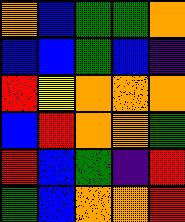[["orange", "blue", "green", "green", "orange"], ["blue", "blue", "green", "blue", "indigo"], ["red", "yellow", "orange", "orange", "orange"], ["blue", "red", "orange", "orange", "green"], ["red", "blue", "green", "indigo", "red"], ["green", "blue", "orange", "orange", "red"]]